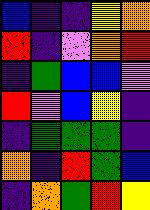[["blue", "indigo", "indigo", "yellow", "orange"], ["red", "indigo", "violet", "orange", "red"], ["indigo", "green", "blue", "blue", "violet"], ["red", "violet", "blue", "yellow", "indigo"], ["indigo", "green", "green", "green", "indigo"], ["orange", "indigo", "red", "green", "blue"], ["indigo", "orange", "green", "red", "yellow"]]